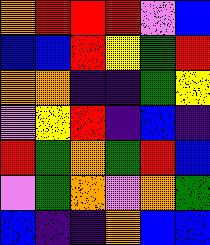[["orange", "red", "red", "red", "violet", "blue"], ["blue", "blue", "red", "yellow", "green", "red"], ["orange", "orange", "indigo", "indigo", "green", "yellow"], ["violet", "yellow", "red", "indigo", "blue", "indigo"], ["red", "green", "orange", "green", "red", "blue"], ["violet", "green", "orange", "violet", "orange", "green"], ["blue", "indigo", "indigo", "orange", "blue", "blue"]]